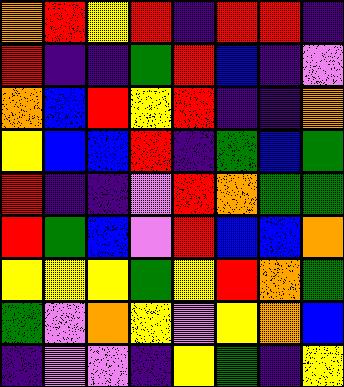[["orange", "red", "yellow", "red", "indigo", "red", "red", "indigo"], ["red", "indigo", "indigo", "green", "red", "blue", "indigo", "violet"], ["orange", "blue", "red", "yellow", "red", "indigo", "indigo", "orange"], ["yellow", "blue", "blue", "red", "indigo", "green", "blue", "green"], ["red", "indigo", "indigo", "violet", "red", "orange", "green", "green"], ["red", "green", "blue", "violet", "red", "blue", "blue", "orange"], ["yellow", "yellow", "yellow", "green", "yellow", "red", "orange", "green"], ["green", "violet", "orange", "yellow", "violet", "yellow", "orange", "blue"], ["indigo", "violet", "violet", "indigo", "yellow", "green", "indigo", "yellow"]]